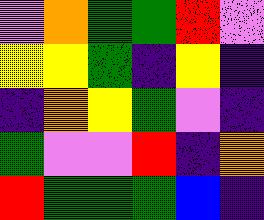[["violet", "orange", "green", "green", "red", "violet"], ["yellow", "yellow", "green", "indigo", "yellow", "indigo"], ["indigo", "orange", "yellow", "green", "violet", "indigo"], ["green", "violet", "violet", "red", "indigo", "orange"], ["red", "green", "green", "green", "blue", "indigo"]]